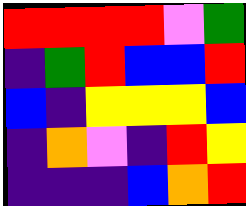[["red", "red", "red", "red", "violet", "green"], ["indigo", "green", "red", "blue", "blue", "red"], ["blue", "indigo", "yellow", "yellow", "yellow", "blue"], ["indigo", "orange", "violet", "indigo", "red", "yellow"], ["indigo", "indigo", "indigo", "blue", "orange", "red"]]